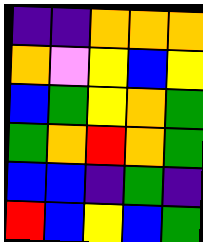[["indigo", "indigo", "orange", "orange", "orange"], ["orange", "violet", "yellow", "blue", "yellow"], ["blue", "green", "yellow", "orange", "green"], ["green", "orange", "red", "orange", "green"], ["blue", "blue", "indigo", "green", "indigo"], ["red", "blue", "yellow", "blue", "green"]]